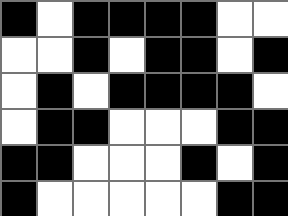[["black", "white", "black", "black", "black", "black", "white", "white"], ["white", "white", "black", "white", "black", "black", "white", "black"], ["white", "black", "white", "black", "black", "black", "black", "white"], ["white", "black", "black", "white", "white", "white", "black", "black"], ["black", "black", "white", "white", "white", "black", "white", "black"], ["black", "white", "white", "white", "white", "white", "black", "black"]]